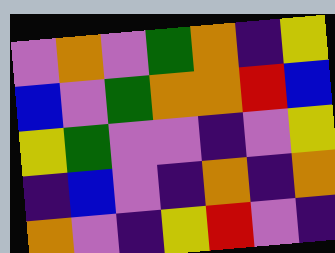[["violet", "orange", "violet", "green", "orange", "indigo", "yellow"], ["blue", "violet", "green", "orange", "orange", "red", "blue"], ["yellow", "green", "violet", "violet", "indigo", "violet", "yellow"], ["indigo", "blue", "violet", "indigo", "orange", "indigo", "orange"], ["orange", "violet", "indigo", "yellow", "red", "violet", "indigo"]]